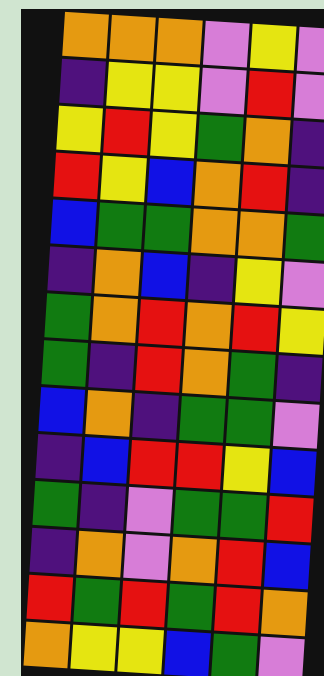[["orange", "orange", "orange", "violet", "yellow", "violet"], ["indigo", "yellow", "yellow", "violet", "red", "violet"], ["yellow", "red", "yellow", "green", "orange", "indigo"], ["red", "yellow", "blue", "orange", "red", "indigo"], ["blue", "green", "green", "orange", "orange", "green"], ["indigo", "orange", "blue", "indigo", "yellow", "violet"], ["green", "orange", "red", "orange", "red", "yellow"], ["green", "indigo", "red", "orange", "green", "indigo"], ["blue", "orange", "indigo", "green", "green", "violet"], ["indigo", "blue", "red", "red", "yellow", "blue"], ["green", "indigo", "violet", "green", "green", "red"], ["indigo", "orange", "violet", "orange", "red", "blue"], ["red", "green", "red", "green", "red", "orange"], ["orange", "yellow", "yellow", "blue", "green", "violet"]]